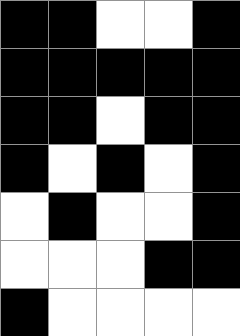[["black", "black", "white", "white", "black"], ["black", "black", "black", "black", "black"], ["black", "black", "white", "black", "black"], ["black", "white", "black", "white", "black"], ["white", "black", "white", "white", "black"], ["white", "white", "white", "black", "black"], ["black", "white", "white", "white", "white"]]